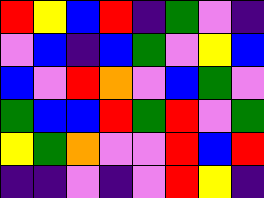[["red", "yellow", "blue", "red", "indigo", "green", "violet", "indigo"], ["violet", "blue", "indigo", "blue", "green", "violet", "yellow", "blue"], ["blue", "violet", "red", "orange", "violet", "blue", "green", "violet"], ["green", "blue", "blue", "red", "green", "red", "violet", "green"], ["yellow", "green", "orange", "violet", "violet", "red", "blue", "red"], ["indigo", "indigo", "violet", "indigo", "violet", "red", "yellow", "indigo"]]